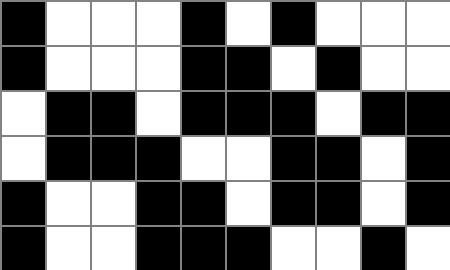[["black", "white", "white", "white", "black", "white", "black", "white", "white", "white"], ["black", "white", "white", "white", "black", "black", "white", "black", "white", "white"], ["white", "black", "black", "white", "black", "black", "black", "white", "black", "black"], ["white", "black", "black", "black", "white", "white", "black", "black", "white", "black"], ["black", "white", "white", "black", "black", "white", "black", "black", "white", "black"], ["black", "white", "white", "black", "black", "black", "white", "white", "black", "white"]]